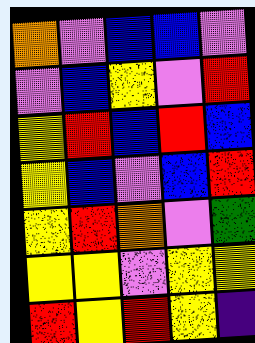[["orange", "violet", "blue", "blue", "violet"], ["violet", "blue", "yellow", "violet", "red"], ["yellow", "red", "blue", "red", "blue"], ["yellow", "blue", "violet", "blue", "red"], ["yellow", "red", "orange", "violet", "green"], ["yellow", "yellow", "violet", "yellow", "yellow"], ["red", "yellow", "red", "yellow", "indigo"]]